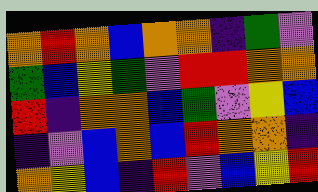[["orange", "red", "orange", "blue", "orange", "orange", "indigo", "green", "violet"], ["green", "blue", "yellow", "green", "violet", "red", "red", "orange", "orange"], ["red", "indigo", "orange", "orange", "blue", "green", "violet", "yellow", "blue"], ["indigo", "violet", "blue", "orange", "blue", "red", "orange", "orange", "indigo"], ["orange", "yellow", "blue", "indigo", "red", "violet", "blue", "yellow", "red"]]